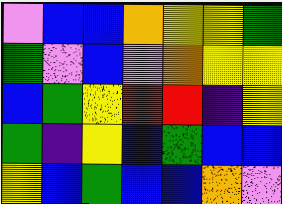[["violet", "blue", "blue", "orange", "yellow", "yellow", "green"], ["green", "violet", "blue", "violet", "orange", "yellow", "yellow"], ["blue", "green", "yellow", "red", "red", "indigo", "yellow"], ["green", "indigo", "yellow", "blue", "green", "blue", "blue"], ["yellow", "blue", "green", "blue", "blue", "orange", "violet"]]